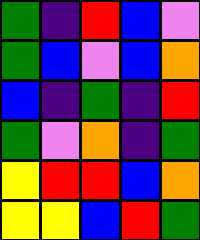[["green", "indigo", "red", "blue", "violet"], ["green", "blue", "violet", "blue", "orange"], ["blue", "indigo", "green", "indigo", "red"], ["green", "violet", "orange", "indigo", "green"], ["yellow", "red", "red", "blue", "orange"], ["yellow", "yellow", "blue", "red", "green"]]